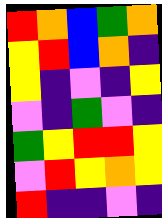[["red", "orange", "blue", "green", "orange"], ["yellow", "red", "blue", "orange", "indigo"], ["yellow", "indigo", "violet", "indigo", "yellow"], ["violet", "indigo", "green", "violet", "indigo"], ["green", "yellow", "red", "red", "yellow"], ["violet", "red", "yellow", "orange", "yellow"], ["red", "indigo", "indigo", "violet", "indigo"]]